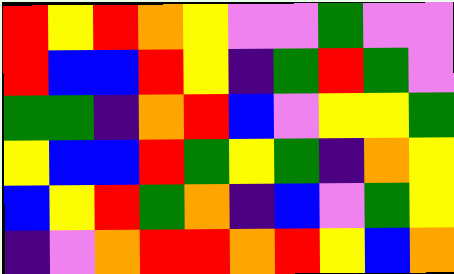[["red", "yellow", "red", "orange", "yellow", "violet", "violet", "green", "violet", "violet"], ["red", "blue", "blue", "red", "yellow", "indigo", "green", "red", "green", "violet"], ["green", "green", "indigo", "orange", "red", "blue", "violet", "yellow", "yellow", "green"], ["yellow", "blue", "blue", "red", "green", "yellow", "green", "indigo", "orange", "yellow"], ["blue", "yellow", "red", "green", "orange", "indigo", "blue", "violet", "green", "yellow"], ["indigo", "violet", "orange", "red", "red", "orange", "red", "yellow", "blue", "orange"]]